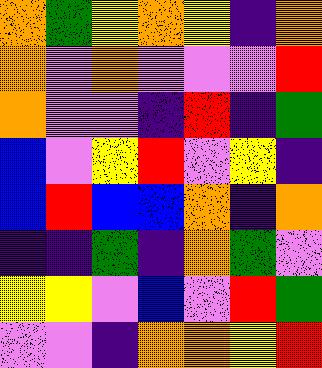[["orange", "green", "yellow", "orange", "yellow", "indigo", "orange"], ["orange", "violet", "orange", "violet", "violet", "violet", "red"], ["orange", "violet", "violet", "indigo", "red", "indigo", "green"], ["blue", "violet", "yellow", "red", "violet", "yellow", "indigo"], ["blue", "red", "blue", "blue", "orange", "indigo", "orange"], ["indigo", "indigo", "green", "indigo", "orange", "green", "violet"], ["yellow", "yellow", "violet", "blue", "violet", "red", "green"], ["violet", "violet", "indigo", "orange", "orange", "yellow", "red"]]